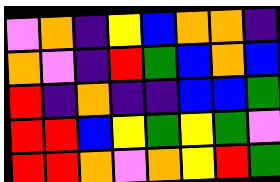[["violet", "orange", "indigo", "yellow", "blue", "orange", "orange", "indigo"], ["orange", "violet", "indigo", "red", "green", "blue", "orange", "blue"], ["red", "indigo", "orange", "indigo", "indigo", "blue", "blue", "green"], ["red", "red", "blue", "yellow", "green", "yellow", "green", "violet"], ["red", "red", "orange", "violet", "orange", "yellow", "red", "green"]]